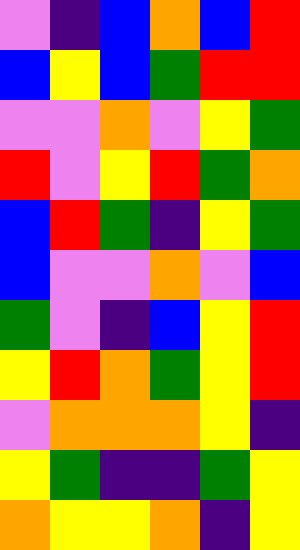[["violet", "indigo", "blue", "orange", "blue", "red"], ["blue", "yellow", "blue", "green", "red", "red"], ["violet", "violet", "orange", "violet", "yellow", "green"], ["red", "violet", "yellow", "red", "green", "orange"], ["blue", "red", "green", "indigo", "yellow", "green"], ["blue", "violet", "violet", "orange", "violet", "blue"], ["green", "violet", "indigo", "blue", "yellow", "red"], ["yellow", "red", "orange", "green", "yellow", "red"], ["violet", "orange", "orange", "orange", "yellow", "indigo"], ["yellow", "green", "indigo", "indigo", "green", "yellow"], ["orange", "yellow", "yellow", "orange", "indigo", "yellow"]]